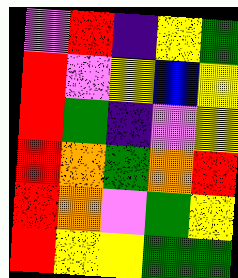[["violet", "red", "indigo", "yellow", "green"], ["red", "violet", "yellow", "blue", "yellow"], ["red", "green", "indigo", "violet", "yellow"], ["red", "orange", "green", "orange", "red"], ["red", "orange", "violet", "green", "yellow"], ["red", "yellow", "yellow", "green", "green"]]